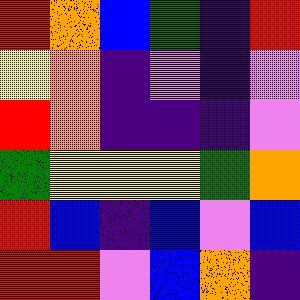[["red", "orange", "blue", "green", "indigo", "red"], ["yellow", "orange", "indigo", "violet", "indigo", "violet"], ["red", "orange", "indigo", "indigo", "indigo", "violet"], ["green", "yellow", "yellow", "yellow", "green", "orange"], ["red", "blue", "indigo", "blue", "violet", "blue"], ["red", "red", "violet", "blue", "orange", "indigo"]]